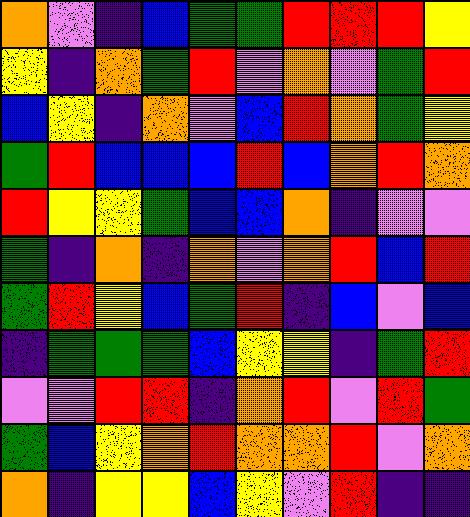[["orange", "violet", "indigo", "blue", "green", "green", "red", "red", "red", "yellow"], ["yellow", "indigo", "orange", "green", "red", "violet", "orange", "violet", "green", "red"], ["blue", "yellow", "indigo", "orange", "violet", "blue", "red", "orange", "green", "yellow"], ["green", "red", "blue", "blue", "blue", "red", "blue", "orange", "red", "orange"], ["red", "yellow", "yellow", "green", "blue", "blue", "orange", "indigo", "violet", "violet"], ["green", "indigo", "orange", "indigo", "orange", "violet", "orange", "red", "blue", "red"], ["green", "red", "yellow", "blue", "green", "red", "indigo", "blue", "violet", "blue"], ["indigo", "green", "green", "green", "blue", "yellow", "yellow", "indigo", "green", "red"], ["violet", "violet", "red", "red", "indigo", "orange", "red", "violet", "red", "green"], ["green", "blue", "yellow", "orange", "red", "orange", "orange", "red", "violet", "orange"], ["orange", "indigo", "yellow", "yellow", "blue", "yellow", "violet", "red", "indigo", "indigo"]]